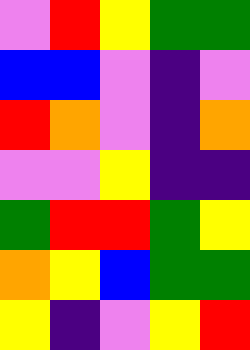[["violet", "red", "yellow", "green", "green"], ["blue", "blue", "violet", "indigo", "violet"], ["red", "orange", "violet", "indigo", "orange"], ["violet", "violet", "yellow", "indigo", "indigo"], ["green", "red", "red", "green", "yellow"], ["orange", "yellow", "blue", "green", "green"], ["yellow", "indigo", "violet", "yellow", "red"]]